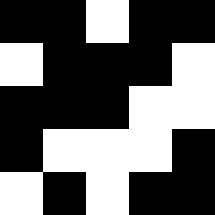[["black", "black", "white", "black", "black"], ["white", "black", "black", "black", "white"], ["black", "black", "black", "white", "white"], ["black", "white", "white", "white", "black"], ["white", "black", "white", "black", "black"]]